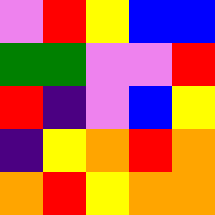[["violet", "red", "yellow", "blue", "blue"], ["green", "green", "violet", "violet", "red"], ["red", "indigo", "violet", "blue", "yellow"], ["indigo", "yellow", "orange", "red", "orange"], ["orange", "red", "yellow", "orange", "orange"]]